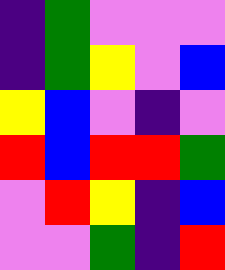[["indigo", "green", "violet", "violet", "violet"], ["indigo", "green", "yellow", "violet", "blue"], ["yellow", "blue", "violet", "indigo", "violet"], ["red", "blue", "red", "red", "green"], ["violet", "red", "yellow", "indigo", "blue"], ["violet", "violet", "green", "indigo", "red"]]